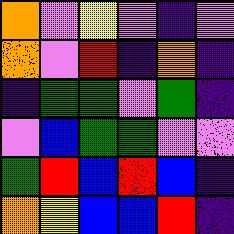[["orange", "violet", "yellow", "violet", "indigo", "violet"], ["orange", "violet", "red", "indigo", "orange", "indigo"], ["indigo", "green", "green", "violet", "green", "indigo"], ["violet", "blue", "green", "green", "violet", "violet"], ["green", "red", "blue", "red", "blue", "indigo"], ["orange", "yellow", "blue", "blue", "red", "indigo"]]